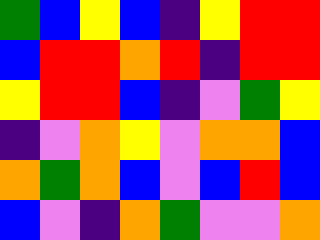[["green", "blue", "yellow", "blue", "indigo", "yellow", "red", "red"], ["blue", "red", "red", "orange", "red", "indigo", "red", "red"], ["yellow", "red", "red", "blue", "indigo", "violet", "green", "yellow"], ["indigo", "violet", "orange", "yellow", "violet", "orange", "orange", "blue"], ["orange", "green", "orange", "blue", "violet", "blue", "red", "blue"], ["blue", "violet", "indigo", "orange", "green", "violet", "violet", "orange"]]